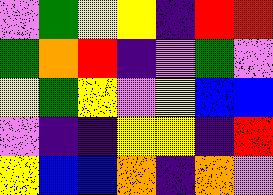[["violet", "green", "yellow", "yellow", "indigo", "red", "red"], ["green", "orange", "red", "indigo", "violet", "green", "violet"], ["yellow", "green", "yellow", "violet", "yellow", "blue", "blue"], ["violet", "indigo", "indigo", "yellow", "yellow", "indigo", "red"], ["yellow", "blue", "blue", "orange", "indigo", "orange", "violet"]]